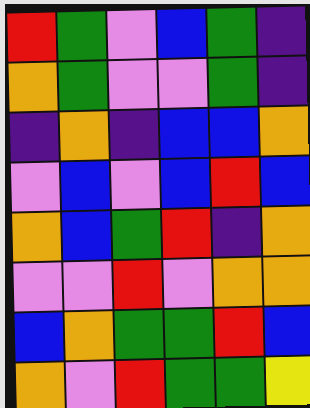[["red", "green", "violet", "blue", "green", "indigo"], ["orange", "green", "violet", "violet", "green", "indigo"], ["indigo", "orange", "indigo", "blue", "blue", "orange"], ["violet", "blue", "violet", "blue", "red", "blue"], ["orange", "blue", "green", "red", "indigo", "orange"], ["violet", "violet", "red", "violet", "orange", "orange"], ["blue", "orange", "green", "green", "red", "blue"], ["orange", "violet", "red", "green", "green", "yellow"]]